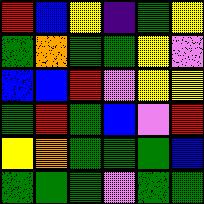[["red", "blue", "yellow", "indigo", "green", "yellow"], ["green", "orange", "green", "green", "yellow", "violet"], ["blue", "blue", "red", "violet", "yellow", "yellow"], ["green", "red", "green", "blue", "violet", "red"], ["yellow", "orange", "green", "green", "green", "blue"], ["green", "green", "green", "violet", "green", "green"]]